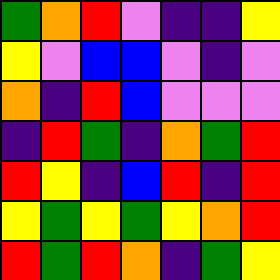[["green", "orange", "red", "violet", "indigo", "indigo", "yellow"], ["yellow", "violet", "blue", "blue", "violet", "indigo", "violet"], ["orange", "indigo", "red", "blue", "violet", "violet", "violet"], ["indigo", "red", "green", "indigo", "orange", "green", "red"], ["red", "yellow", "indigo", "blue", "red", "indigo", "red"], ["yellow", "green", "yellow", "green", "yellow", "orange", "red"], ["red", "green", "red", "orange", "indigo", "green", "yellow"]]